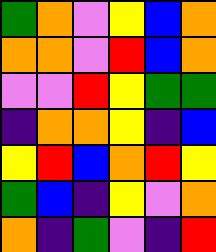[["green", "orange", "violet", "yellow", "blue", "orange"], ["orange", "orange", "violet", "red", "blue", "orange"], ["violet", "violet", "red", "yellow", "green", "green"], ["indigo", "orange", "orange", "yellow", "indigo", "blue"], ["yellow", "red", "blue", "orange", "red", "yellow"], ["green", "blue", "indigo", "yellow", "violet", "orange"], ["orange", "indigo", "green", "violet", "indigo", "red"]]